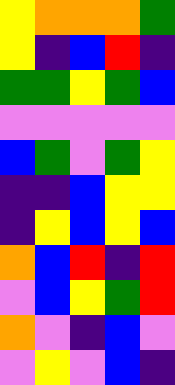[["yellow", "orange", "orange", "orange", "green"], ["yellow", "indigo", "blue", "red", "indigo"], ["green", "green", "yellow", "green", "blue"], ["violet", "violet", "violet", "violet", "violet"], ["blue", "green", "violet", "green", "yellow"], ["indigo", "indigo", "blue", "yellow", "yellow"], ["indigo", "yellow", "blue", "yellow", "blue"], ["orange", "blue", "red", "indigo", "red"], ["violet", "blue", "yellow", "green", "red"], ["orange", "violet", "indigo", "blue", "violet"], ["violet", "yellow", "violet", "blue", "indigo"]]